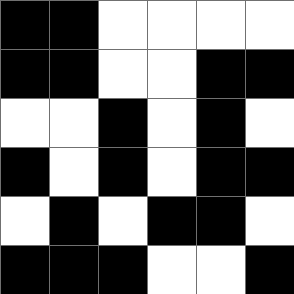[["black", "black", "white", "white", "white", "white"], ["black", "black", "white", "white", "black", "black"], ["white", "white", "black", "white", "black", "white"], ["black", "white", "black", "white", "black", "black"], ["white", "black", "white", "black", "black", "white"], ["black", "black", "black", "white", "white", "black"]]